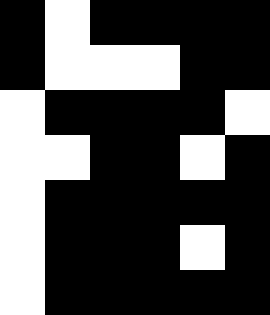[["black", "white", "black", "black", "black", "black"], ["black", "white", "white", "white", "black", "black"], ["white", "black", "black", "black", "black", "white"], ["white", "white", "black", "black", "white", "black"], ["white", "black", "black", "black", "black", "black"], ["white", "black", "black", "black", "white", "black"], ["white", "black", "black", "black", "black", "black"]]